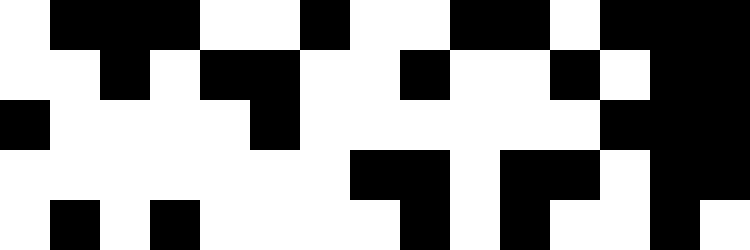[["white", "black", "black", "black", "white", "white", "black", "white", "white", "black", "black", "white", "black", "black", "black"], ["white", "white", "black", "white", "black", "black", "white", "white", "black", "white", "white", "black", "white", "black", "black"], ["black", "white", "white", "white", "white", "black", "white", "white", "white", "white", "white", "white", "black", "black", "black"], ["white", "white", "white", "white", "white", "white", "white", "black", "black", "white", "black", "black", "white", "black", "black"], ["white", "black", "white", "black", "white", "white", "white", "white", "black", "white", "black", "white", "white", "black", "white"]]